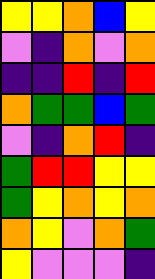[["yellow", "yellow", "orange", "blue", "yellow"], ["violet", "indigo", "orange", "violet", "orange"], ["indigo", "indigo", "red", "indigo", "red"], ["orange", "green", "green", "blue", "green"], ["violet", "indigo", "orange", "red", "indigo"], ["green", "red", "red", "yellow", "yellow"], ["green", "yellow", "orange", "yellow", "orange"], ["orange", "yellow", "violet", "orange", "green"], ["yellow", "violet", "violet", "violet", "indigo"]]